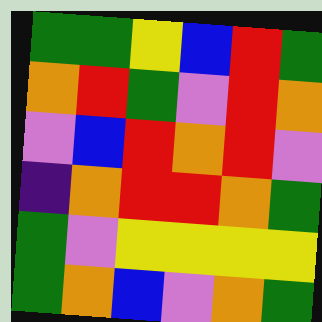[["green", "green", "yellow", "blue", "red", "green"], ["orange", "red", "green", "violet", "red", "orange"], ["violet", "blue", "red", "orange", "red", "violet"], ["indigo", "orange", "red", "red", "orange", "green"], ["green", "violet", "yellow", "yellow", "yellow", "yellow"], ["green", "orange", "blue", "violet", "orange", "green"]]